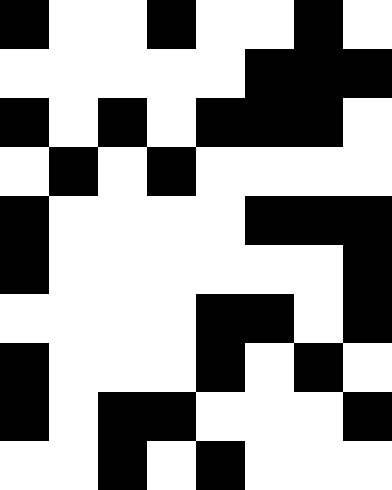[["black", "white", "white", "black", "white", "white", "black", "white"], ["white", "white", "white", "white", "white", "black", "black", "black"], ["black", "white", "black", "white", "black", "black", "black", "white"], ["white", "black", "white", "black", "white", "white", "white", "white"], ["black", "white", "white", "white", "white", "black", "black", "black"], ["black", "white", "white", "white", "white", "white", "white", "black"], ["white", "white", "white", "white", "black", "black", "white", "black"], ["black", "white", "white", "white", "black", "white", "black", "white"], ["black", "white", "black", "black", "white", "white", "white", "black"], ["white", "white", "black", "white", "black", "white", "white", "white"]]